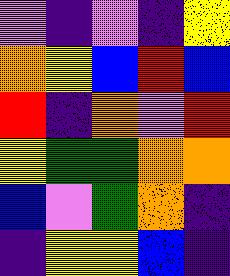[["violet", "indigo", "violet", "indigo", "yellow"], ["orange", "yellow", "blue", "red", "blue"], ["red", "indigo", "orange", "violet", "red"], ["yellow", "green", "green", "orange", "orange"], ["blue", "violet", "green", "orange", "indigo"], ["indigo", "yellow", "yellow", "blue", "indigo"]]